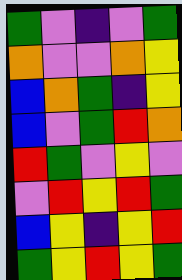[["green", "violet", "indigo", "violet", "green"], ["orange", "violet", "violet", "orange", "yellow"], ["blue", "orange", "green", "indigo", "yellow"], ["blue", "violet", "green", "red", "orange"], ["red", "green", "violet", "yellow", "violet"], ["violet", "red", "yellow", "red", "green"], ["blue", "yellow", "indigo", "yellow", "red"], ["green", "yellow", "red", "yellow", "green"]]